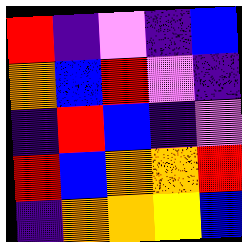[["red", "indigo", "violet", "indigo", "blue"], ["orange", "blue", "red", "violet", "indigo"], ["indigo", "red", "blue", "indigo", "violet"], ["red", "blue", "orange", "orange", "red"], ["indigo", "orange", "orange", "yellow", "blue"]]